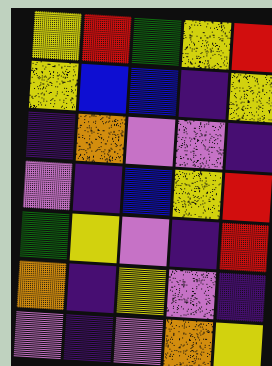[["yellow", "red", "green", "yellow", "red"], ["yellow", "blue", "blue", "indigo", "yellow"], ["indigo", "orange", "violet", "violet", "indigo"], ["violet", "indigo", "blue", "yellow", "red"], ["green", "yellow", "violet", "indigo", "red"], ["orange", "indigo", "yellow", "violet", "indigo"], ["violet", "indigo", "violet", "orange", "yellow"]]